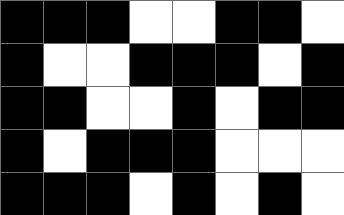[["black", "black", "black", "white", "white", "black", "black", "white"], ["black", "white", "white", "black", "black", "black", "white", "black"], ["black", "black", "white", "white", "black", "white", "black", "black"], ["black", "white", "black", "black", "black", "white", "white", "white"], ["black", "black", "black", "white", "black", "white", "black", "white"]]